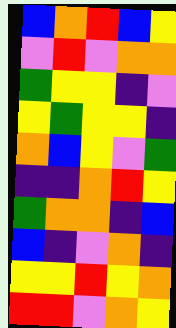[["blue", "orange", "red", "blue", "yellow"], ["violet", "red", "violet", "orange", "orange"], ["green", "yellow", "yellow", "indigo", "violet"], ["yellow", "green", "yellow", "yellow", "indigo"], ["orange", "blue", "yellow", "violet", "green"], ["indigo", "indigo", "orange", "red", "yellow"], ["green", "orange", "orange", "indigo", "blue"], ["blue", "indigo", "violet", "orange", "indigo"], ["yellow", "yellow", "red", "yellow", "orange"], ["red", "red", "violet", "orange", "yellow"]]